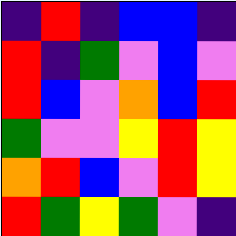[["indigo", "red", "indigo", "blue", "blue", "indigo"], ["red", "indigo", "green", "violet", "blue", "violet"], ["red", "blue", "violet", "orange", "blue", "red"], ["green", "violet", "violet", "yellow", "red", "yellow"], ["orange", "red", "blue", "violet", "red", "yellow"], ["red", "green", "yellow", "green", "violet", "indigo"]]